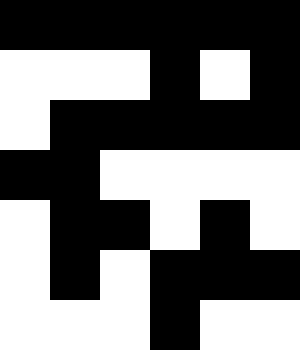[["black", "black", "black", "black", "black", "black"], ["white", "white", "white", "black", "white", "black"], ["white", "black", "black", "black", "black", "black"], ["black", "black", "white", "white", "white", "white"], ["white", "black", "black", "white", "black", "white"], ["white", "black", "white", "black", "black", "black"], ["white", "white", "white", "black", "white", "white"]]